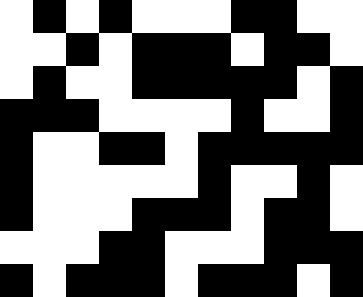[["white", "black", "white", "black", "white", "white", "white", "black", "black", "white", "white"], ["white", "white", "black", "white", "black", "black", "black", "white", "black", "black", "white"], ["white", "black", "white", "white", "black", "black", "black", "black", "black", "white", "black"], ["black", "black", "black", "white", "white", "white", "white", "black", "white", "white", "black"], ["black", "white", "white", "black", "black", "white", "black", "black", "black", "black", "black"], ["black", "white", "white", "white", "white", "white", "black", "white", "white", "black", "white"], ["black", "white", "white", "white", "black", "black", "black", "white", "black", "black", "white"], ["white", "white", "white", "black", "black", "white", "white", "white", "black", "black", "black"], ["black", "white", "black", "black", "black", "white", "black", "black", "black", "white", "black"]]